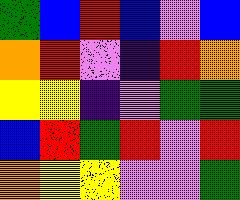[["green", "blue", "red", "blue", "violet", "blue"], ["orange", "red", "violet", "indigo", "red", "orange"], ["yellow", "yellow", "indigo", "violet", "green", "green"], ["blue", "red", "green", "red", "violet", "red"], ["orange", "yellow", "yellow", "violet", "violet", "green"]]